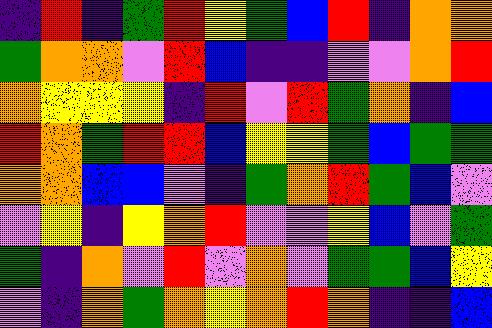[["indigo", "red", "indigo", "green", "red", "yellow", "green", "blue", "red", "indigo", "orange", "orange"], ["green", "orange", "orange", "violet", "red", "blue", "indigo", "indigo", "violet", "violet", "orange", "red"], ["orange", "yellow", "yellow", "yellow", "indigo", "red", "violet", "red", "green", "orange", "indigo", "blue"], ["red", "orange", "green", "red", "red", "blue", "yellow", "yellow", "green", "blue", "green", "green"], ["orange", "orange", "blue", "blue", "violet", "indigo", "green", "orange", "red", "green", "blue", "violet"], ["violet", "yellow", "indigo", "yellow", "orange", "red", "violet", "violet", "yellow", "blue", "violet", "green"], ["green", "indigo", "orange", "violet", "red", "violet", "orange", "violet", "green", "green", "blue", "yellow"], ["violet", "indigo", "orange", "green", "orange", "yellow", "orange", "red", "orange", "indigo", "indigo", "blue"]]